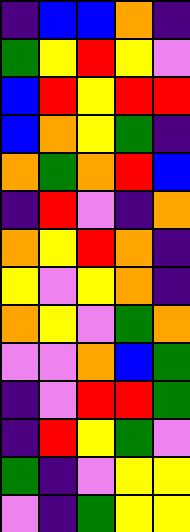[["indigo", "blue", "blue", "orange", "indigo"], ["green", "yellow", "red", "yellow", "violet"], ["blue", "red", "yellow", "red", "red"], ["blue", "orange", "yellow", "green", "indigo"], ["orange", "green", "orange", "red", "blue"], ["indigo", "red", "violet", "indigo", "orange"], ["orange", "yellow", "red", "orange", "indigo"], ["yellow", "violet", "yellow", "orange", "indigo"], ["orange", "yellow", "violet", "green", "orange"], ["violet", "violet", "orange", "blue", "green"], ["indigo", "violet", "red", "red", "green"], ["indigo", "red", "yellow", "green", "violet"], ["green", "indigo", "violet", "yellow", "yellow"], ["violet", "indigo", "green", "yellow", "yellow"]]